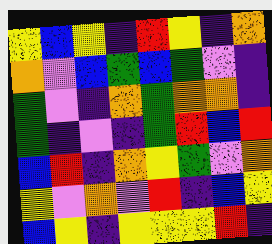[["yellow", "blue", "yellow", "indigo", "red", "yellow", "indigo", "orange"], ["orange", "violet", "blue", "green", "blue", "green", "violet", "indigo"], ["green", "violet", "indigo", "orange", "green", "orange", "orange", "indigo"], ["green", "indigo", "violet", "indigo", "green", "red", "blue", "red"], ["blue", "red", "indigo", "orange", "yellow", "green", "violet", "orange"], ["yellow", "violet", "orange", "violet", "red", "indigo", "blue", "yellow"], ["blue", "yellow", "indigo", "yellow", "yellow", "yellow", "red", "indigo"]]